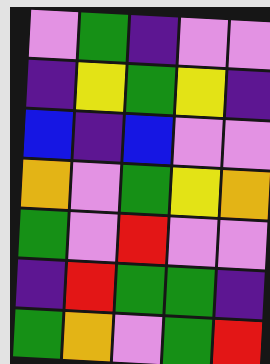[["violet", "green", "indigo", "violet", "violet"], ["indigo", "yellow", "green", "yellow", "indigo"], ["blue", "indigo", "blue", "violet", "violet"], ["orange", "violet", "green", "yellow", "orange"], ["green", "violet", "red", "violet", "violet"], ["indigo", "red", "green", "green", "indigo"], ["green", "orange", "violet", "green", "red"]]